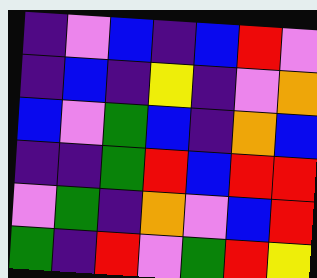[["indigo", "violet", "blue", "indigo", "blue", "red", "violet"], ["indigo", "blue", "indigo", "yellow", "indigo", "violet", "orange"], ["blue", "violet", "green", "blue", "indigo", "orange", "blue"], ["indigo", "indigo", "green", "red", "blue", "red", "red"], ["violet", "green", "indigo", "orange", "violet", "blue", "red"], ["green", "indigo", "red", "violet", "green", "red", "yellow"]]